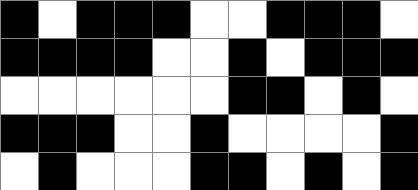[["black", "white", "black", "black", "black", "white", "white", "black", "black", "black", "white"], ["black", "black", "black", "black", "white", "white", "black", "white", "black", "black", "black"], ["white", "white", "white", "white", "white", "white", "black", "black", "white", "black", "white"], ["black", "black", "black", "white", "white", "black", "white", "white", "white", "white", "black"], ["white", "black", "white", "white", "white", "black", "black", "white", "black", "white", "black"]]